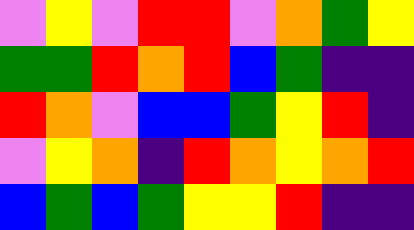[["violet", "yellow", "violet", "red", "red", "violet", "orange", "green", "yellow"], ["green", "green", "red", "orange", "red", "blue", "green", "indigo", "indigo"], ["red", "orange", "violet", "blue", "blue", "green", "yellow", "red", "indigo"], ["violet", "yellow", "orange", "indigo", "red", "orange", "yellow", "orange", "red"], ["blue", "green", "blue", "green", "yellow", "yellow", "red", "indigo", "indigo"]]